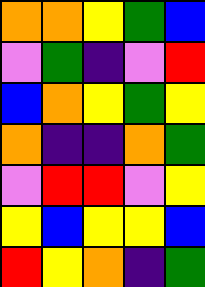[["orange", "orange", "yellow", "green", "blue"], ["violet", "green", "indigo", "violet", "red"], ["blue", "orange", "yellow", "green", "yellow"], ["orange", "indigo", "indigo", "orange", "green"], ["violet", "red", "red", "violet", "yellow"], ["yellow", "blue", "yellow", "yellow", "blue"], ["red", "yellow", "orange", "indigo", "green"]]